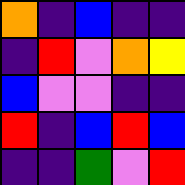[["orange", "indigo", "blue", "indigo", "indigo"], ["indigo", "red", "violet", "orange", "yellow"], ["blue", "violet", "violet", "indigo", "indigo"], ["red", "indigo", "blue", "red", "blue"], ["indigo", "indigo", "green", "violet", "red"]]